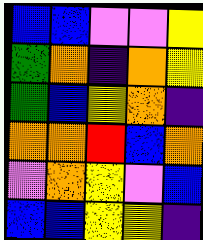[["blue", "blue", "violet", "violet", "yellow"], ["green", "orange", "indigo", "orange", "yellow"], ["green", "blue", "yellow", "orange", "indigo"], ["orange", "orange", "red", "blue", "orange"], ["violet", "orange", "yellow", "violet", "blue"], ["blue", "blue", "yellow", "yellow", "indigo"]]